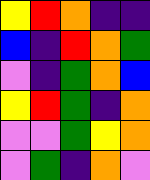[["yellow", "red", "orange", "indigo", "indigo"], ["blue", "indigo", "red", "orange", "green"], ["violet", "indigo", "green", "orange", "blue"], ["yellow", "red", "green", "indigo", "orange"], ["violet", "violet", "green", "yellow", "orange"], ["violet", "green", "indigo", "orange", "violet"]]